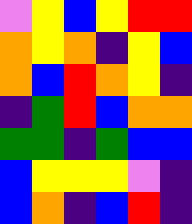[["violet", "yellow", "blue", "yellow", "red", "red"], ["orange", "yellow", "orange", "indigo", "yellow", "blue"], ["orange", "blue", "red", "orange", "yellow", "indigo"], ["indigo", "green", "red", "blue", "orange", "orange"], ["green", "green", "indigo", "green", "blue", "blue"], ["blue", "yellow", "yellow", "yellow", "violet", "indigo"], ["blue", "orange", "indigo", "blue", "red", "indigo"]]